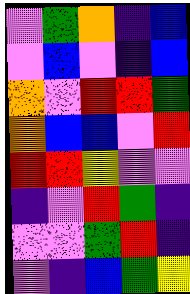[["violet", "green", "orange", "indigo", "blue"], ["violet", "blue", "violet", "indigo", "blue"], ["orange", "violet", "red", "red", "green"], ["orange", "blue", "blue", "violet", "red"], ["red", "red", "yellow", "violet", "violet"], ["indigo", "violet", "red", "green", "indigo"], ["violet", "violet", "green", "red", "indigo"], ["violet", "indigo", "blue", "green", "yellow"]]